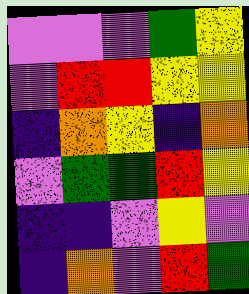[["violet", "violet", "violet", "green", "yellow"], ["violet", "red", "red", "yellow", "yellow"], ["indigo", "orange", "yellow", "indigo", "orange"], ["violet", "green", "green", "red", "yellow"], ["indigo", "indigo", "violet", "yellow", "violet"], ["indigo", "orange", "violet", "red", "green"]]